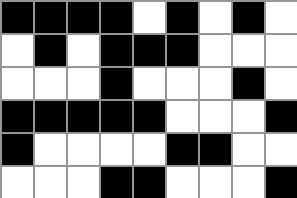[["black", "black", "black", "black", "white", "black", "white", "black", "white"], ["white", "black", "white", "black", "black", "black", "white", "white", "white"], ["white", "white", "white", "black", "white", "white", "white", "black", "white"], ["black", "black", "black", "black", "black", "white", "white", "white", "black"], ["black", "white", "white", "white", "white", "black", "black", "white", "white"], ["white", "white", "white", "black", "black", "white", "white", "white", "black"]]